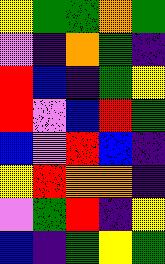[["yellow", "green", "green", "orange", "green"], ["violet", "indigo", "orange", "green", "indigo"], ["red", "blue", "indigo", "green", "yellow"], ["red", "violet", "blue", "red", "green"], ["blue", "violet", "red", "blue", "indigo"], ["yellow", "red", "orange", "orange", "indigo"], ["violet", "green", "red", "indigo", "yellow"], ["blue", "indigo", "green", "yellow", "green"]]